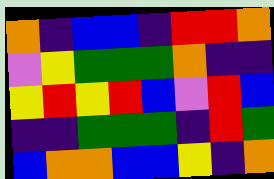[["orange", "indigo", "blue", "blue", "indigo", "red", "red", "orange"], ["violet", "yellow", "green", "green", "green", "orange", "indigo", "indigo"], ["yellow", "red", "yellow", "red", "blue", "violet", "red", "blue"], ["indigo", "indigo", "green", "green", "green", "indigo", "red", "green"], ["blue", "orange", "orange", "blue", "blue", "yellow", "indigo", "orange"]]